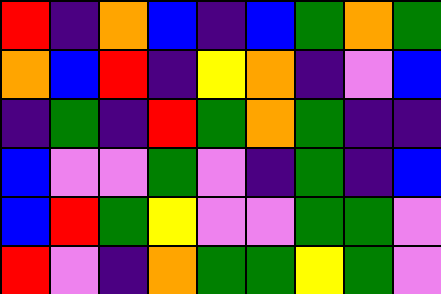[["red", "indigo", "orange", "blue", "indigo", "blue", "green", "orange", "green"], ["orange", "blue", "red", "indigo", "yellow", "orange", "indigo", "violet", "blue"], ["indigo", "green", "indigo", "red", "green", "orange", "green", "indigo", "indigo"], ["blue", "violet", "violet", "green", "violet", "indigo", "green", "indigo", "blue"], ["blue", "red", "green", "yellow", "violet", "violet", "green", "green", "violet"], ["red", "violet", "indigo", "orange", "green", "green", "yellow", "green", "violet"]]